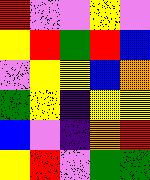[["red", "violet", "violet", "yellow", "violet"], ["yellow", "red", "green", "red", "blue"], ["violet", "yellow", "yellow", "blue", "orange"], ["green", "yellow", "indigo", "yellow", "yellow"], ["blue", "violet", "indigo", "orange", "red"], ["yellow", "red", "violet", "green", "green"]]